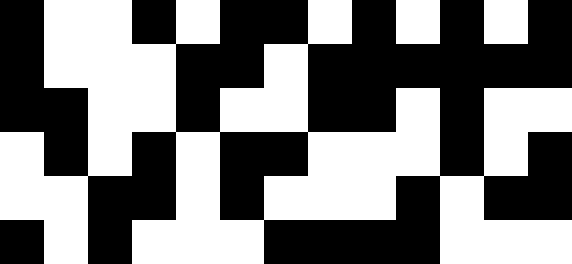[["black", "white", "white", "black", "white", "black", "black", "white", "black", "white", "black", "white", "black"], ["black", "white", "white", "white", "black", "black", "white", "black", "black", "black", "black", "black", "black"], ["black", "black", "white", "white", "black", "white", "white", "black", "black", "white", "black", "white", "white"], ["white", "black", "white", "black", "white", "black", "black", "white", "white", "white", "black", "white", "black"], ["white", "white", "black", "black", "white", "black", "white", "white", "white", "black", "white", "black", "black"], ["black", "white", "black", "white", "white", "white", "black", "black", "black", "black", "white", "white", "white"]]